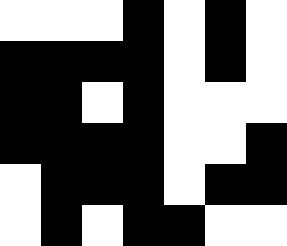[["white", "white", "white", "black", "white", "black", "white"], ["black", "black", "black", "black", "white", "black", "white"], ["black", "black", "white", "black", "white", "white", "white"], ["black", "black", "black", "black", "white", "white", "black"], ["white", "black", "black", "black", "white", "black", "black"], ["white", "black", "white", "black", "black", "white", "white"]]